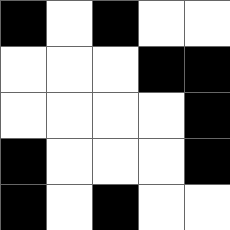[["black", "white", "black", "white", "white"], ["white", "white", "white", "black", "black"], ["white", "white", "white", "white", "black"], ["black", "white", "white", "white", "black"], ["black", "white", "black", "white", "white"]]